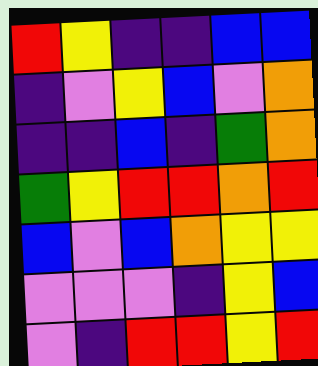[["red", "yellow", "indigo", "indigo", "blue", "blue"], ["indigo", "violet", "yellow", "blue", "violet", "orange"], ["indigo", "indigo", "blue", "indigo", "green", "orange"], ["green", "yellow", "red", "red", "orange", "red"], ["blue", "violet", "blue", "orange", "yellow", "yellow"], ["violet", "violet", "violet", "indigo", "yellow", "blue"], ["violet", "indigo", "red", "red", "yellow", "red"]]